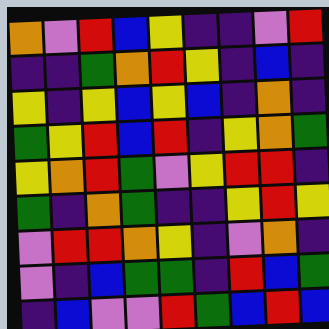[["orange", "violet", "red", "blue", "yellow", "indigo", "indigo", "violet", "red"], ["indigo", "indigo", "green", "orange", "red", "yellow", "indigo", "blue", "indigo"], ["yellow", "indigo", "yellow", "blue", "yellow", "blue", "indigo", "orange", "indigo"], ["green", "yellow", "red", "blue", "red", "indigo", "yellow", "orange", "green"], ["yellow", "orange", "red", "green", "violet", "yellow", "red", "red", "indigo"], ["green", "indigo", "orange", "green", "indigo", "indigo", "yellow", "red", "yellow"], ["violet", "red", "red", "orange", "yellow", "indigo", "violet", "orange", "indigo"], ["violet", "indigo", "blue", "green", "green", "indigo", "red", "blue", "green"], ["indigo", "blue", "violet", "violet", "red", "green", "blue", "red", "blue"]]